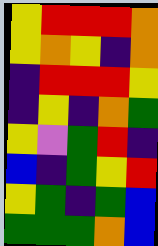[["yellow", "red", "red", "red", "orange"], ["yellow", "orange", "yellow", "indigo", "orange"], ["indigo", "red", "red", "red", "yellow"], ["indigo", "yellow", "indigo", "orange", "green"], ["yellow", "violet", "green", "red", "indigo"], ["blue", "indigo", "green", "yellow", "red"], ["yellow", "green", "indigo", "green", "blue"], ["green", "green", "green", "orange", "blue"]]